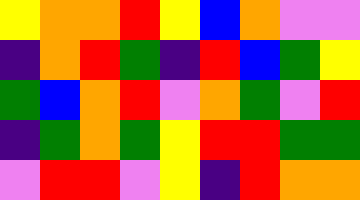[["yellow", "orange", "orange", "red", "yellow", "blue", "orange", "violet", "violet"], ["indigo", "orange", "red", "green", "indigo", "red", "blue", "green", "yellow"], ["green", "blue", "orange", "red", "violet", "orange", "green", "violet", "red"], ["indigo", "green", "orange", "green", "yellow", "red", "red", "green", "green"], ["violet", "red", "red", "violet", "yellow", "indigo", "red", "orange", "orange"]]